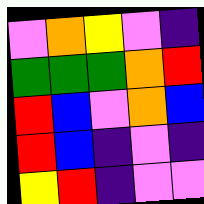[["violet", "orange", "yellow", "violet", "indigo"], ["green", "green", "green", "orange", "red"], ["red", "blue", "violet", "orange", "blue"], ["red", "blue", "indigo", "violet", "indigo"], ["yellow", "red", "indigo", "violet", "violet"]]